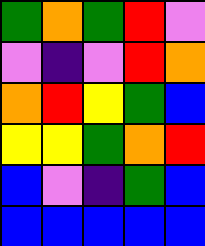[["green", "orange", "green", "red", "violet"], ["violet", "indigo", "violet", "red", "orange"], ["orange", "red", "yellow", "green", "blue"], ["yellow", "yellow", "green", "orange", "red"], ["blue", "violet", "indigo", "green", "blue"], ["blue", "blue", "blue", "blue", "blue"]]